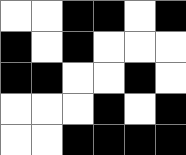[["white", "white", "black", "black", "white", "black"], ["black", "white", "black", "white", "white", "white"], ["black", "black", "white", "white", "black", "white"], ["white", "white", "white", "black", "white", "black"], ["white", "white", "black", "black", "black", "black"]]